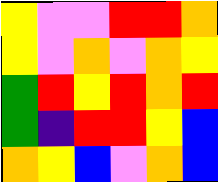[["yellow", "violet", "violet", "red", "red", "orange"], ["yellow", "violet", "orange", "violet", "orange", "yellow"], ["green", "red", "yellow", "red", "orange", "red"], ["green", "indigo", "red", "red", "yellow", "blue"], ["orange", "yellow", "blue", "violet", "orange", "blue"]]